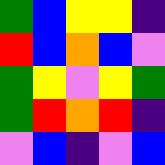[["green", "blue", "yellow", "yellow", "indigo"], ["red", "blue", "orange", "blue", "violet"], ["green", "yellow", "violet", "yellow", "green"], ["green", "red", "orange", "red", "indigo"], ["violet", "blue", "indigo", "violet", "blue"]]